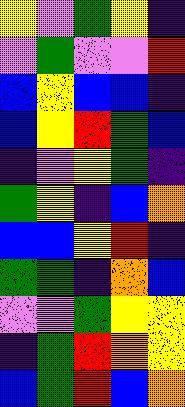[["yellow", "violet", "green", "yellow", "indigo"], ["violet", "green", "violet", "violet", "red"], ["blue", "yellow", "blue", "blue", "indigo"], ["blue", "yellow", "red", "green", "blue"], ["indigo", "violet", "yellow", "green", "indigo"], ["green", "yellow", "indigo", "blue", "orange"], ["blue", "blue", "yellow", "red", "indigo"], ["green", "green", "indigo", "orange", "blue"], ["violet", "violet", "green", "yellow", "yellow"], ["indigo", "green", "red", "orange", "yellow"], ["blue", "green", "red", "blue", "orange"]]